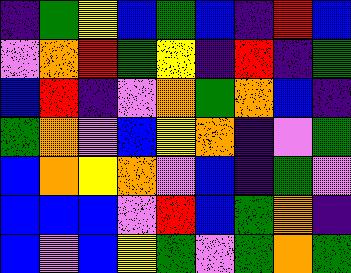[["indigo", "green", "yellow", "blue", "green", "blue", "indigo", "red", "blue"], ["violet", "orange", "red", "green", "yellow", "indigo", "red", "indigo", "green"], ["blue", "red", "indigo", "violet", "orange", "green", "orange", "blue", "indigo"], ["green", "orange", "violet", "blue", "yellow", "orange", "indigo", "violet", "green"], ["blue", "orange", "yellow", "orange", "violet", "blue", "indigo", "green", "violet"], ["blue", "blue", "blue", "violet", "red", "blue", "green", "orange", "indigo"], ["blue", "violet", "blue", "yellow", "green", "violet", "green", "orange", "green"]]